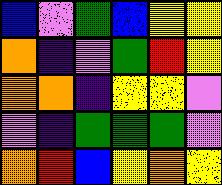[["blue", "violet", "green", "blue", "yellow", "yellow"], ["orange", "indigo", "violet", "green", "red", "yellow"], ["orange", "orange", "indigo", "yellow", "yellow", "violet"], ["violet", "indigo", "green", "green", "green", "violet"], ["orange", "red", "blue", "yellow", "orange", "yellow"]]